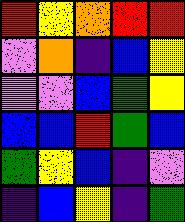[["red", "yellow", "orange", "red", "red"], ["violet", "orange", "indigo", "blue", "yellow"], ["violet", "violet", "blue", "green", "yellow"], ["blue", "blue", "red", "green", "blue"], ["green", "yellow", "blue", "indigo", "violet"], ["indigo", "blue", "yellow", "indigo", "green"]]